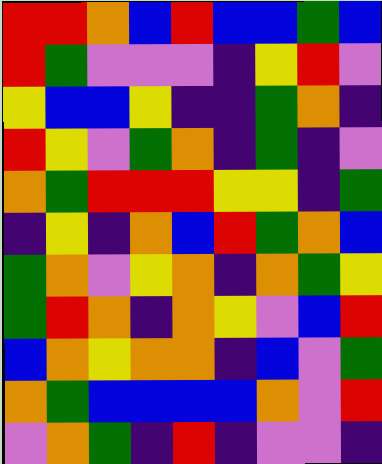[["red", "red", "orange", "blue", "red", "blue", "blue", "green", "blue"], ["red", "green", "violet", "violet", "violet", "indigo", "yellow", "red", "violet"], ["yellow", "blue", "blue", "yellow", "indigo", "indigo", "green", "orange", "indigo"], ["red", "yellow", "violet", "green", "orange", "indigo", "green", "indigo", "violet"], ["orange", "green", "red", "red", "red", "yellow", "yellow", "indigo", "green"], ["indigo", "yellow", "indigo", "orange", "blue", "red", "green", "orange", "blue"], ["green", "orange", "violet", "yellow", "orange", "indigo", "orange", "green", "yellow"], ["green", "red", "orange", "indigo", "orange", "yellow", "violet", "blue", "red"], ["blue", "orange", "yellow", "orange", "orange", "indigo", "blue", "violet", "green"], ["orange", "green", "blue", "blue", "blue", "blue", "orange", "violet", "red"], ["violet", "orange", "green", "indigo", "red", "indigo", "violet", "violet", "indigo"]]